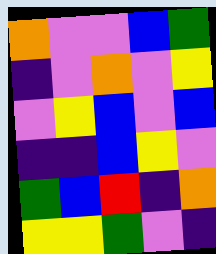[["orange", "violet", "violet", "blue", "green"], ["indigo", "violet", "orange", "violet", "yellow"], ["violet", "yellow", "blue", "violet", "blue"], ["indigo", "indigo", "blue", "yellow", "violet"], ["green", "blue", "red", "indigo", "orange"], ["yellow", "yellow", "green", "violet", "indigo"]]